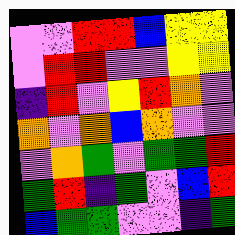[["violet", "violet", "red", "red", "blue", "yellow", "yellow"], ["violet", "red", "red", "violet", "violet", "yellow", "yellow"], ["indigo", "red", "violet", "yellow", "red", "orange", "violet"], ["orange", "violet", "orange", "blue", "orange", "violet", "violet"], ["violet", "orange", "green", "violet", "green", "green", "red"], ["green", "red", "indigo", "green", "violet", "blue", "red"], ["blue", "green", "green", "violet", "violet", "indigo", "green"]]